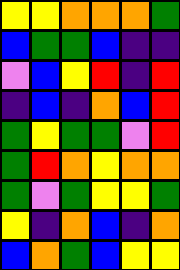[["yellow", "yellow", "orange", "orange", "orange", "green"], ["blue", "green", "green", "blue", "indigo", "indigo"], ["violet", "blue", "yellow", "red", "indigo", "red"], ["indigo", "blue", "indigo", "orange", "blue", "red"], ["green", "yellow", "green", "green", "violet", "red"], ["green", "red", "orange", "yellow", "orange", "orange"], ["green", "violet", "green", "yellow", "yellow", "green"], ["yellow", "indigo", "orange", "blue", "indigo", "orange"], ["blue", "orange", "green", "blue", "yellow", "yellow"]]